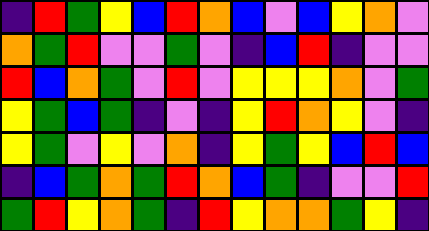[["indigo", "red", "green", "yellow", "blue", "red", "orange", "blue", "violet", "blue", "yellow", "orange", "violet"], ["orange", "green", "red", "violet", "violet", "green", "violet", "indigo", "blue", "red", "indigo", "violet", "violet"], ["red", "blue", "orange", "green", "violet", "red", "violet", "yellow", "yellow", "yellow", "orange", "violet", "green"], ["yellow", "green", "blue", "green", "indigo", "violet", "indigo", "yellow", "red", "orange", "yellow", "violet", "indigo"], ["yellow", "green", "violet", "yellow", "violet", "orange", "indigo", "yellow", "green", "yellow", "blue", "red", "blue"], ["indigo", "blue", "green", "orange", "green", "red", "orange", "blue", "green", "indigo", "violet", "violet", "red"], ["green", "red", "yellow", "orange", "green", "indigo", "red", "yellow", "orange", "orange", "green", "yellow", "indigo"]]